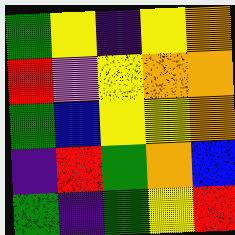[["green", "yellow", "indigo", "yellow", "orange"], ["red", "violet", "yellow", "orange", "orange"], ["green", "blue", "yellow", "yellow", "orange"], ["indigo", "red", "green", "orange", "blue"], ["green", "indigo", "green", "yellow", "red"]]